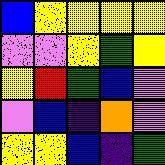[["blue", "yellow", "yellow", "yellow", "yellow"], ["violet", "violet", "yellow", "green", "yellow"], ["yellow", "red", "green", "blue", "violet"], ["violet", "blue", "indigo", "orange", "violet"], ["yellow", "yellow", "blue", "indigo", "green"]]